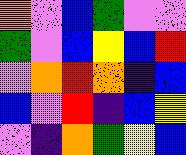[["orange", "violet", "blue", "green", "violet", "violet"], ["green", "violet", "blue", "yellow", "blue", "red"], ["violet", "orange", "red", "orange", "indigo", "blue"], ["blue", "violet", "red", "indigo", "blue", "yellow"], ["violet", "indigo", "orange", "green", "yellow", "blue"]]